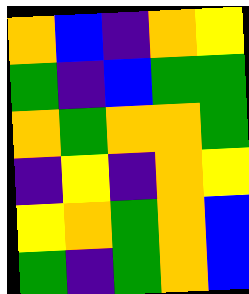[["orange", "blue", "indigo", "orange", "yellow"], ["green", "indigo", "blue", "green", "green"], ["orange", "green", "orange", "orange", "green"], ["indigo", "yellow", "indigo", "orange", "yellow"], ["yellow", "orange", "green", "orange", "blue"], ["green", "indigo", "green", "orange", "blue"]]